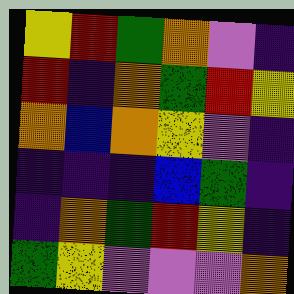[["yellow", "red", "green", "orange", "violet", "indigo"], ["red", "indigo", "orange", "green", "red", "yellow"], ["orange", "blue", "orange", "yellow", "violet", "indigo"], ["indigo", "indigo", "indigo", "blue", "green", "indigo"], ["indigo", "orange", "green", "red", "yellow", "indigo"], ["green", "yellow", "violet", "violet", "violet", "orange"]]